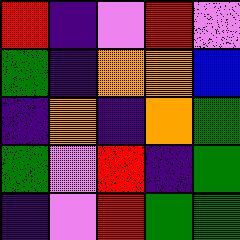[["red", "indigo", "violet", "red", "violet"], ["green", "indigo", "orange", "orange", "blue"], ["indigo", "orange", "indigo", "orange", "green"], ["green", "violet", "red", "indigo", "green"], ["indigo", "violet", "red", "green", "green"]]